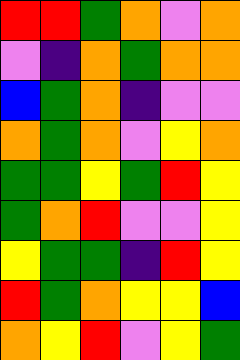[["red", "red", "green", "orange", "violet", "orange"], ["violet", "indigo", "orange", "green", "orange", "orange"], ["blue", "green", "orange", "indigo", "violet", "violet"], ["orange", "green", "orange", "violet", "yellow", "orange"], ["green", "green", "yellow", "green", "red", "yellow"], ["green", "orange", "red", "violet", "violet", "yellow"], ["yellow", "green", "green", "indigo", "red", "yellow"], ["red", "green", "orange", "yellow", "yellow", "blue"], ["orange", "yellow", "red", "violet", "yellow", "green"]]